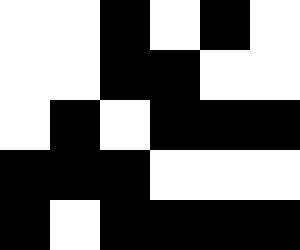[["white", "white", "black", "white", "black", "white"], ["white", "white", "black", "black", "white", "white"], ["white", "black", "white", "black", "black", "black"], ["black", "black", "black", "white", "white", "white"], ["black", "white", "black", "black", "black", "black"]]